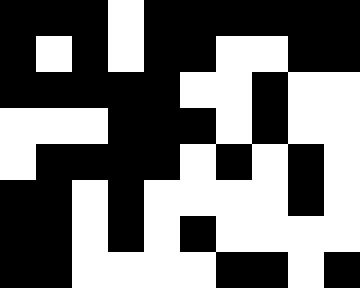[["black", "black", "black", "white", "black", "black", "black", "black", "black", "black"], ["black", "white", "black", "white", "black", "black", "white", "white", "black", "black"], ["black", "black", "black", "black", "black", "white", "white", "black", "white", "white"], ["white", "white", "white", "black", "black", "black", "white", "black", "white", "white"], ["white", "black", "black", "black", "black", "white", "black", "white", "black", "white"], ["black", "black", "white", "black", "white", "white", "white", "white", "black", "white"], ["black", "black", "white", "black", "white", "black", "white", "white", "white", "white"], ["black", "black", "white", "white", "white", "white", "black", "black", "white", "black"]]